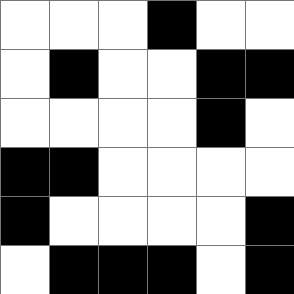[["white", "white", "white", "black", "white", "white"], ["white", "black", "white", "white", "black", "black"], ["white", "white", "white", "white", "black", "white"], ["black", "black", "white", "white", "white", "white"], ["black", "white", "white", "white", "white", "black"], ["white", "black", "black", "black", "white", "black"]]